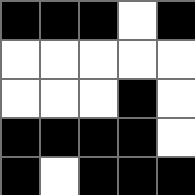[["black", "black", "black", "white", "black"], ["white", "white", "white", "white", "white"], ["white", "white", "white", "black", "white"], ["black", "black", "black", "black", "white"], ["black", "white", "black", "black", "black"]]